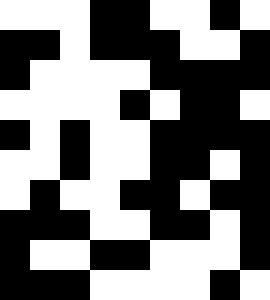[["white", "white", "white", "black", "black", "white", "white", "black", "white"], ["black", "black", "white", "black", "black", "black", "white", "white", "black"], ["black", "white", "white", "white", "white", "black", "black", "black", "black"], ["white", "white", "white", "white", "black", "white", "black", "black", "white"], ["black", "white", "black", "white", "white", "black", "black", "black", "black"], ["white", "white", "black", "white", "white", "black", "black", "white", "black"], ["white", "black", "white", "white", "black", "black", "white", "black", "black"], ["black", "black", "black", "white", "white", "black", "black", "white", "black"], ["black", "white", "white", "black", "black", "white", "white", "white", "black"], ["black", "black", "black", "white", "white", "white", "white", "black", "white"]]